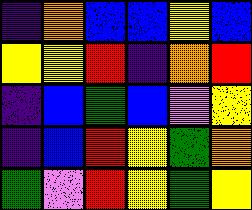[["indigo", "orange", "blue", "blue", "yellow", "blue"], ["yellow", "yellow", "red", "indigo", "orange", "red"], ["indigo", "blue", "green", "blue", "violet", "yellow"], ["indigo", "blue", "red", "yellow", "green", "orange"], ["green", "violet", "red", "yellow", "green", "yellow"]]